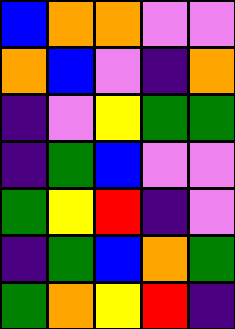[["blue", "orange", "orange", "violet", "violet"], ["orange", "blue", "violet", "indigo", "orange"], ["indigo", "violet", "yellow", "green", "green"], ["indigo", "green", "blue", "violet", "violet"], ["green", "yellow", "red", "indigo", "violet"], ["indigo", "green", "blue", "orange", "green"], ["green", "orange", "yellow", "red", "indigo"]]